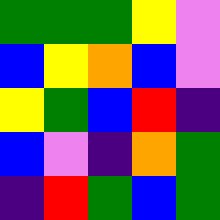[["green", "green", "green", "yellow", "violet"], ["blue", "yellow", "orange", "blue", "violet"], ["yellow", "green", "blue", "red", "indigo"], ["blue", "violet", "indigo", "orange", "green"], ["indigo", "red", "green", "blue", "green"]]